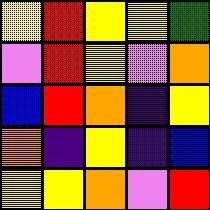[["yellow", "red", "yellow", "yellow", "green"], ["violet", "red", "yellow", "violet", "orange"], ["blue", "red", "orange", "indigo", "yellow"], ["orange", "indigo", "yellow", "indigo", "blue"], ["yellow", "yellow", "orange", "violet", "red"]]